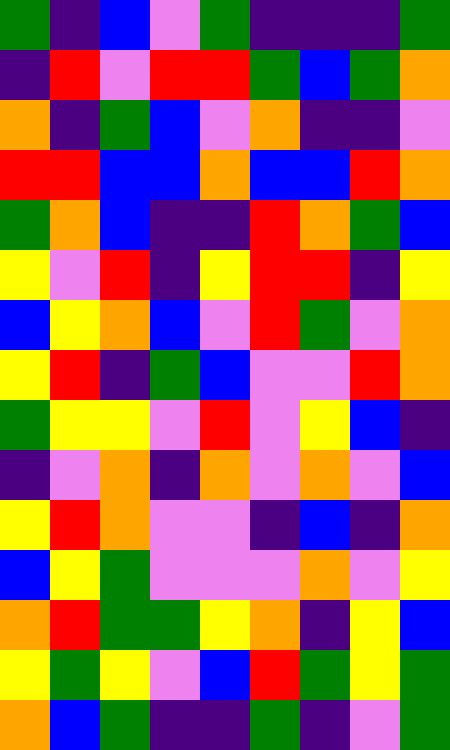[["green", "indigo", "blue", "violet", "green", "indigo", "indigo", "indigo", "green"], ["indigo", "red", "violet", "red", "red", "green", "blue", "green", "orange"], ["orange", "indigo", "green", "blue", "violet", "orange", "indigo", "indigo", "violet"], ["red", "red", "blue", "blue", "orange", "blue", "blue", "red", "orange"], ["green", "orange", "blue", "indigo", "indigo", "red", "orange", "green", "blue"], ["yellow", "violet", "red", "indigo", "yellow", "red", "red", "indigo", "yellow"], ["blue", "yellow", "orange", "blue", "violet", "red", "green", "violet", "orange"], ["yellow", "red", "indigo", "green", "blue", "violet", "violet", "red", "orange"], ["green", "yellow", "yellow", "violet", "red", "violet", "yellow", "blue", "indigo"], ["indigo", "violet", "orange", "indigo", "orange", "violet", "orange", "violet", "blue"], ["yellow", "red", "orange", "violet", "violet", "indigo", "blue", "indigo", "orange"], ["blue", "yellow", "green", "violet", "violet", "violet", "orange", "violet", "yellow"], ["orange", "red", "green", "green", "yellow", "orange", "indigo", "yellow", "blue"], ["yellow", "green", "yellow", "violet", "blue", "red", "green", "yellow", "green"], ["orange", "blue", "green", "indigo", "indigo", "green", "indigo", "violet", "green"]]